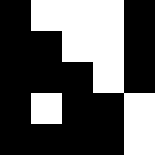[["black", "white", "white", "white", "black"], ["black", "black", "white", "white", "black"], ["black", "black", "black", "white", "black"], ["black", "white", "black", "black", "white"], ["black", "black", "black", "black", "white"]]